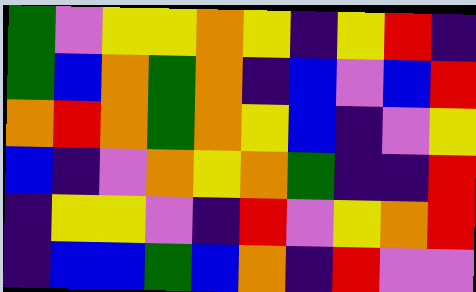[["green", "violet", "yellow", "yellow", "orange", "yellow", "indigo", "yellow", "red", "indigo"], ["green", "blue", "orange", "green", "orange", "indigo", "blue", "violet", "blue", "red"], ["orange", "red", "orange", "green", "orange", "yellow", "blue", "indigo", "violet", "yellow"], ["blue", "indigo", "violet", "orange", "yellow", "orange", "green", "indigo", "indigo", "red"], ["indigo", "yellow", "yellow", "violet", "indigo", "red", "violet", "yellow", "orange", "red"], ["indigo", "blue", "blue", "green", "blue", "orange", "indigo", "red", "violet", "violet"]]